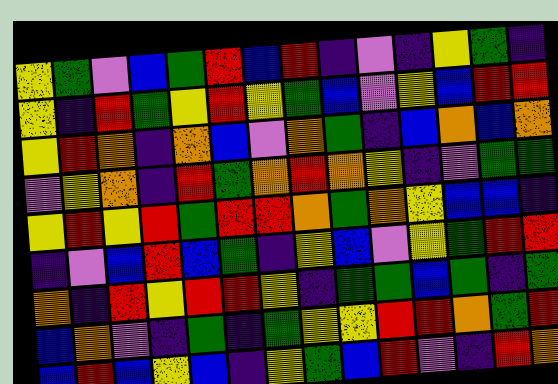[["yellow", "green", "violet", "blue", "green", "red", "blue", "red", "indigo", "violet", "indigo", "yellow", "green", "indigo"], ["yellow", "indigo", "red", "green", "yellow", "red", "yellow", "green", "blue", "violet", "yellow", "blue", "red", "red"], ["yellow", "red", "orange", "indigo", "orange", "blue", "violet", "orange", "green", "indigo", "blue", "orange", "blue", "orange"], ["violet", "yellow", "orange", "indigo", "red", "green", "orange", "red", "orange", "yellow", "indigo", "violet", "green", "green"], ["yellow", "red", "yellow", "red", "green", "red", "red", "orange", "green", "orange", "yellow", "blue", "blue", "indigo"], ["indigo", "violet", "blue", "red", "blue", "green", "indigo", "yellow", "blue", "violet", "yellow", "green", "red", "red"], ["orange", "indigo", "red", "yellow", "red", "red", "yellow", "indigo", "green", "green", "blue", "green", "indigo", "green"], ["blue", "orange", "violet", "indigo", "green", "indigo", "green", "yellow", "yellow", "red", "red", "orange", "green", "red"], ["blue", "red", "blue", "yellow", "blue", "indigo", "yellow", "green", "blue", "red", "violet", "indigo", "red", "orange"]]